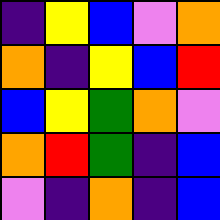[["indigo", "yellow", "blue", "violet", "orange"], ["orange", "indigo", "yellow", "blue", "red"], ["blue", "yellow", "green", "orange", "violet"], ["orange", "red", "green", "indigo", "blue"], ["violet", "indigo", "orange", "indigo", "blue"]]